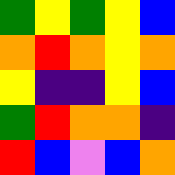[["green", "yellow", "green", "yellow", "blue"], ["orange", "red", "orange", "yellow", "orange"], ["yellow", "indigo", "indigo", "yellow", "blue"], ["green", "red", "orange", "orange", "indigo"], ["red", "blue", "violet", "blue", "orange"]]